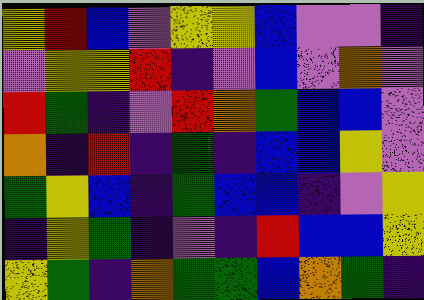[["yellow", "red", "blue", "violet", "yellow", "yellow", "blue", "violet", "violet", "indigo"], ["violet", "yellow", "yellow", "red", "indigo", "violet", "blue", "violet", "orange", "violet"], ["red", "green", "indigo", "violet", "red", "orange", "green", "blue", "blue", "violet"], ["orange", "indigo", "red", "indigo", "green", "indigo", "blue", "blue", "yellow", "violet"], ["green", "yellow", "blue", "indigo", "green", "blue", "blue", "indigo", "violet", "yellow"], ["indigo", "yellow", "green", "indigo", "violet", "indigo", "red", "blue", "blue", "yellow"], ["yellow", "green", "indigo", "orange", "green", "green", "blue", "orange", "green", "indigo"]]